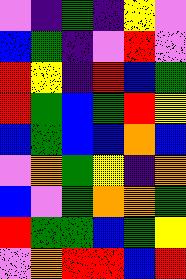[["violet", "indigo", "green", "indigo", "yellow", "violet"], ["blue", "green", "indigo", "violet", "red", "violet"], ["red", "yellow", "indigo", "red", "blue", "green"], ["red", "green", "blue", "green", "red", "yellow"], ["blue", "green", "blue", "blue", "orange", "blue"], ["violet", "orange", "green", "yellow", "indigo", "orange"], ["blue", "violet", "green", "orange", "orange", "green"], ["red", "green", "green", "blue", "green", "yellow"], ["violet", "orange", "red", "red", "blue", "red"]]